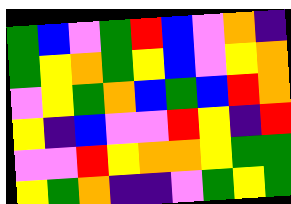[["green", "blue", "violet", "green", "red", "blue", "violet", "orange", "indigo"], ["green", "yellow", "orange", "green", "yellow", "blue", "violet", "yellow", "orange"], ["violet", "yellow", "green", "orange", "blue", "green", "blue", "red", "orange"], ["yellow", "indigo", "blue", "violet", "violet", "red", "yellow", "indigo", "red"], ["violet", "violet", "red", "yellow", "orange", "orange", "yellow", "green", "green"], ["yellow", "green", "orange", "indigo", "indigo", "violet", "green", "yellow", "green"]]